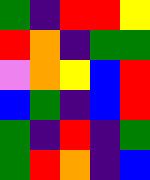[["green", "indigo", "red", "red", "yellow"], ["red", "orange", "indigo", "green", "green"], ["violet", "orange", "yellow", "blue", "red"], ["blue", "green", "indigo", "blue", "red"], ["green", "indigo", "red", "indigo", "green"], ["green", "red", "orange", "indigo", "blue"]]